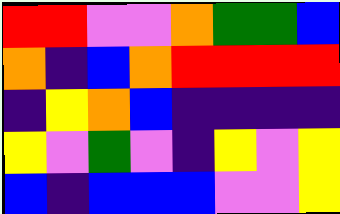[["red", "red", "violet", "violet", "orange", "green", "green", "blue"], ["orange", "indigo", "blue", "orange", "red", "red", "red", "red"], ["indigo", "yellow", "orange", "blue", "indigo", "indigo", "indigo", "indigo"], ["yellow", "violet", "green", "violet", "indigo", "yellow", "violet", "yellow"], ["blue", "indigo", "blue", "blue", "blue", "violet", "violet", "yellow"]]